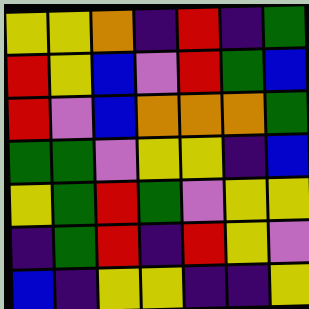[["yellow", "yellow", "orange", "indigo", "red", "indigo", "green"], ["red", "yellow", "blue", "violet", "red", "green", "blue"], ["red", "violet", "blue", "orange", "orange", "orange", "green"], ["green", "green", "violet", "yellow", "yellow", "indigo", "blue"], ["yellow", "green", "red", "green", "violet", "yellow", "yellow"], ["indigo", "green", "red", "indigo", "red", "yellow", "violet"], ["blue", "indigo", "yellow", "yellow", "indigo", "indigo", "yellow"]]